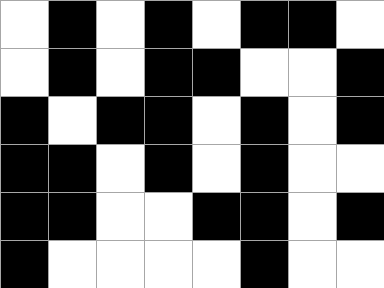[["white", "black", "white", "black", "white", "black", "black", "white"], ["white", "black", "white", "black", "black", "white", "white", "black"], ["black", "white", "black", "black", "white", "black", "white", "black"], ["black", "black", "white", "black", "white", "black", "white", "white"], ["black", "black", "white", "white", "black", "black", "white", "black"], ["black", "white", "white", "white", "white", "black", "white", "white"]]